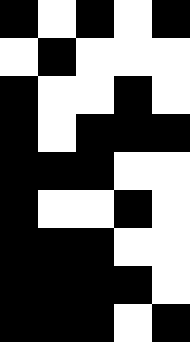[["black", "white", "black", "white", "black"], ["white", "black", "white", "white", "white"], ["black", "white", "white", "black", "white"], ["black", "white", "black", "black", "black"], ["black", "black", "black", "white", "white"], ["black", "white", "white", "black", "white"], ["black", "black", "black", "white", "white"], ["black", "black", "black", "black", "white"], ["black", "black", "black", "white", "black"]]